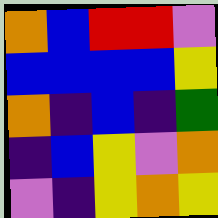[["orange", "blue", "red", "red", "violet"], ["blue", "blue", "blue", "blue", "yellow"], ["orange", "indigo", "blue", "indigo", "green"], ["indigo", "blue", "yellow", "violet", "orange"], ["violet", "indigo", "yellow", "orange", "yellow"]]